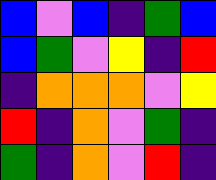[["blue", "violet", "blue", "indigo", "green", "blue"], ["blue", "green", "violet", "yellow", "indigo", "red"], ["indigo", "orange", "orange", "orange", "violet", "yellow"], ["red", "indigo", "orange", "violet", "green", "indigo"], ["green", "indigo", "orange", "violet", "red", "indigo"]]